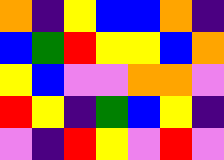[["orange", "indigo", "yellow", "blue", "blue", "orange", "indigo"], ["blue", "green", "red", "yellow", "yellow", "blue", "orange"], ["yellow", "blue", "violet", "violet", "orange", "orange", "violet"], ["red", "yellow", "indigo", "green", "blue", "yellow", "indigo"], ["violet", "indigo", "red", "yellow", "violet", "red", "violet"]]